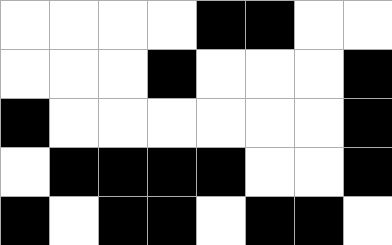[["white", "white", "white", "white", "black", "black", "white", "white"], ["white", "white", "white", "black", "white", "white", "white", "black"], ["black", "white", "white", "white", "white", "white", "white", "black"], ["white", "black", "black", "black", "black", "white", "white", "black"], ["black", "white", "black", "black", "white", "black", "black", "white"]]